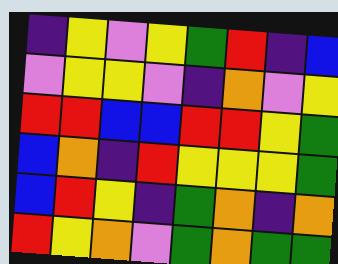[["indigo", "yellow", "violet", "yellow", "green", "red", "indigo", "blue"], ["violet", "yellow", "yellow", "violet", "indigo", "orange", "violet", "yellow"], ["red", "red", "blue", "blue", "red", "red", "yellow", "green"], ["blue", "orange", "indigo", "red", "yellow", "yellow", "yellow", "green"], ["blue", "red", "yellow", "indigo", "green", "orange", "indigo", "orange"], ["red", "yellow", "orange", "violet", "green", "orange", "green", "green"]]